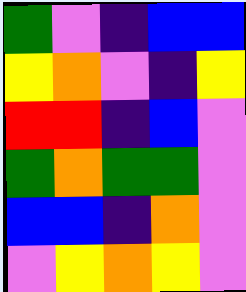[["green", "violet", "indigo", "blue", "blue"], ["yellow", "orange", "violet", "indigo", "yellow"], ["red", "red", "indigo", "blue", "violet"], ["green", "orange", "green", "green", "violet"], ["blue", "blue", "indigo", "orange", "violet"], ["violet", "yellow", "orange", "yellow", "violet"]]